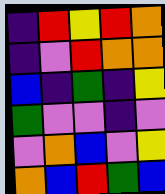[["indigo", "red", "yellow", "red", "orange"], ["indigo", "violet", "red", "orange", "orange"], ["blue", "indigo", "green", "indigo", "yellow"], ["green", "violet", "violet", "indigo", "violet"], ["violet", "orange", "blue", "violet", "yellow"], ["orange", "blue", "red", "green", "blue"]]